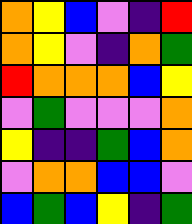[["orange", "yellow", "blue", "violet", "indigo", "red"], ["orange", "yellow", "violet", "indigo", "orange", "green"], ["red", "orange", "orange", "orange", "blue", "yellow"], ["violet", "green", "violet", "violet", "violet", "orange"], ["yellow", "indigo", "indigo", "green", "blue", "orange"], ["violet", "orange", "orange", "blue", "blue", "violet"], ["blue", "green", "blue", "yellow", "indigo", "green"]]